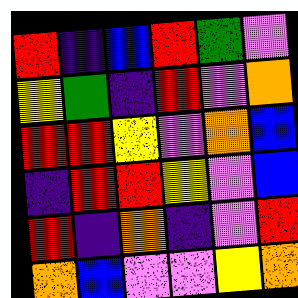[["red", "indigo", "blue", "red", "green", "violet"], ["yellow", "green", "indigo", "red", "violet", "orange"], ["red", "red", "yellow", "violet", "orange", "blue"], ["indigo", "red", "red", "yellow", "violet", "blue"], ["red", "indigo", "orange", "indigo", "violet", "red"], ["orange", "blue", "violet", "violet", "yellow", "orange"]]